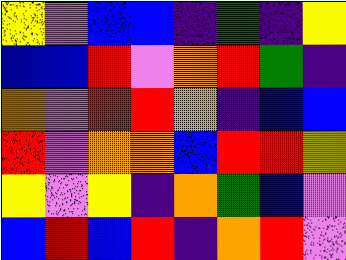[["yellow", "violet", "blue", "blue", "indigo", "green", "indigo", "yellow"], ["blue", "blue", "red", "violet", "orange", "red", "green", "indigo"], ["orange", "violet", "red", "red", "orange", "indigo", "blue", "blue"], ["red", "violet", "orange", "orange", "blue", "red", "red", "yellow"], ["yellow", "violet", "yellow", "indigo", "orange", "green", "blue", "violet"], ["blue", "red", "blue", "red", "indigo", "orange", "red", "violet"]]